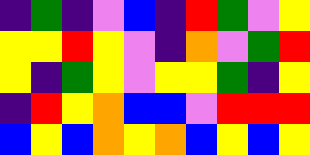[["indigo", "green", "indigo", "violet", "blue", "indigo", "red", "green", "violet", "yellow"], ["yellow", "yellow", "red", "yellow", "violet", "indigo", "orange", "violet", "green", "red"], ["yellow", "indigo", "green", "yellow", "violet", "yellow", "yellow", "green", "indigo", "yellow"], ["indigo", "red", "yellow", "orange", "blue", "blue", "violet", "red", "red", "red"], ["blue", "yellow", "blue", "orange", "yellow", "orange", "blue", "yellow", "blue", "yellow"]]